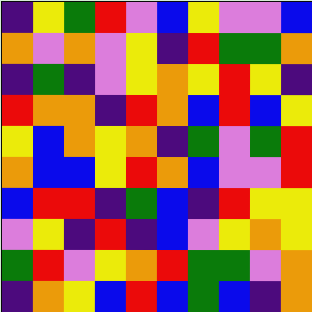[["indigo", "yellow", "green", "red", "violet", "blue", "yellow", "violet", "violet", "blue"], ["orange", "violet", "orange", "violet", "yellow", "indigo", "red", "green", "green", "orange"], ["indigo", "green", "indigo", "violet", "yellow", "orange", "yellow", "red", "yellow", "indigo"], ["red", "orange", "orange", "indigo", "red", "orange", "blue", "red", "blue", "yellow"], ["yellow", "blue", "orange", "yellow", "orange", "indigo", "green", "violet", "green", "red"], ["orange", "blue", "blue", "yellow", "red", "orange", "blue", "violet", "violet", "red"], ["blue", "red", "red", "indigo", "green", "blue", "indigo", "red", "yellow", "yellow"], ["violet", "yellow", "indigo", "red", "indigo", "blue", "violet", "yellow", "orange", "yellow"], ["green", "red", "violet", "yellow", "orange", "red", "green", "green", "violet", "orange"], ["indigo", "orange", "yellow", "blue", "red", "blue", "green", "blue", "indigo", "orange"]]